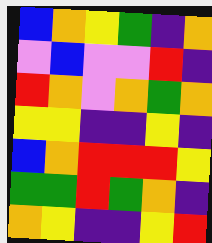[["blue", "orange", "yellow", "green", "indigo", "orange"], ["violet", "blue", "violet", "violet", "red", "indigo"], ["red", "orange", "violet", "orange", "green", "orange"], ["yellow", "yellow", "indigo", "indigo", "yellow", "indigo"], ["blue", "orange", "red", "red", "red", "yellow"], ["green", "green", "red", "green", "orange", "indigo"], ["orange", "yellow", "indigo", "indigo", "yellow", "red"]]